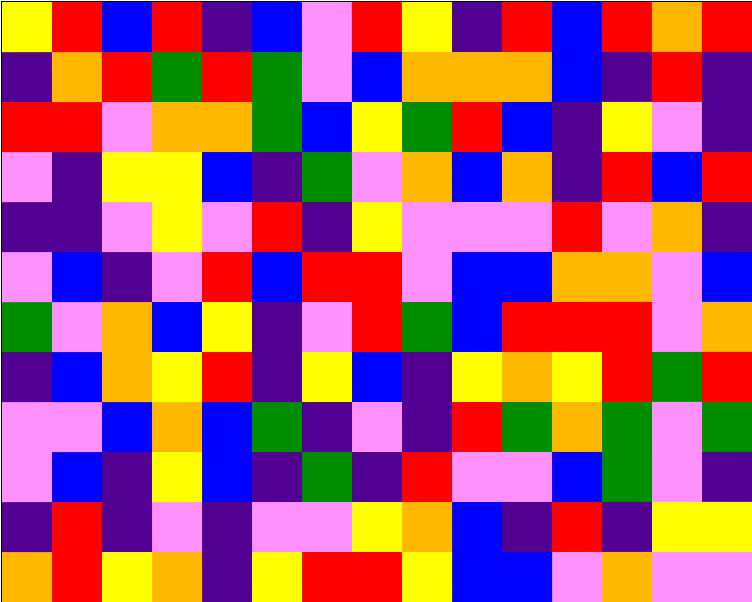[["yellow", "red", "blue", "red", "indigo", "blue", "violet", "red", "yellow", "indigo", "red", "blue", "red", "orange", "red"], ["indigo", "orange", "red", "green", "red", "green", "violet", "blue", "orange", "orange", "orange", "blue", "indigo", "red", "indigo"], ["red", "red", "violet", "orange", "orange", "green", "blue", "yellow", "green", "red", "blue", "indigo", "yellow", "violet", "indigo"], ["violet", "indigo", "yellow", "yellow", "blue", "indigo", "green", "violet", "orange", "blue", "orange", "indigo", "red", "blue", "red"], ["indigo", "indigo", "violet", "yellow", "violet", "red", "indigo", "yellow", "violet", "violet", "violet", "red", "violet", "orange", "indigo"], ["violet", "blue", "indigo", "violet", "red", "blue", "red", "red", "violet", "blue", "blue", "orange", "orange", "violet", "blue"], ["green", "violet", "orange", "blue", "yellow", "indigo", "violet", "red", "green", "blue", "red", "red", "red", "violet", "orange"], ["indigo", "blue", "orange", "yellow", "red", "indigo", "yellow", "blue", "indigo", "yellow", "orange", "yellow", "red", "green", "red"], ["violet", "violet", "blue", "orange", "blue", "green", "indigo", "violet", "indigo", "red", "green", "orange", "green", "violet", "green"], ["violet", "blue", "indigo", "yellow", "blue", "indigo", "green", "indigo", "red", "violet", "violet", "blue", "green", "violet", "indigo"], ["indigo", "red", "indigo", "violet", "indigo", "violet", "violet", "yellow", "orange", "blue", "indigo", "red", "indigo", "yellow", "yellow"], ["orange", "red", "yellow", "orange", "indigo", "yellow", "red", "red", "yellow", "blue", "blue", "violet", "orange", "violet", "violet"]]